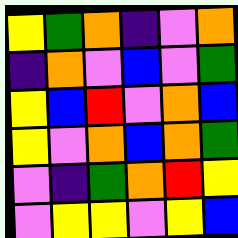[["yellow", "green", "orange", "indigo", "violet", "orange"], ["indigo", "orange", "violet", "blue", "violet", "green"], ["yellow", "blue", "red", "violet", "orange", "blue"], ["yellow", "violet", "orange", "blue", "orange", "green"], ["violet", "indigo", "green", "orange", "red", "yellow"], ["violet", "yellow", "yellow", "violet", "yellow", "blue"]]